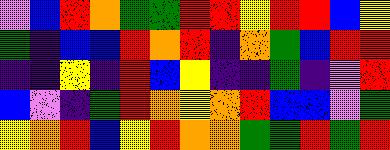[["violet", "blue", "red", "orange", "green", "green", "red", "red", "yellow", "red", "red", "blue", "yellow"], ["green", "indigo", "blue", "blue", "red", "orange", "red", "indigo", "orange", "green", "blue", "red", "red"], ["indigo", "indigo", "yellow", "indigo", "red", "blue", "yellow", "indigo", "indigo", "green", "indigo", "violet", "red"], ["blue", "violet", "indigo", "green", "red", "orange", "yellow", "orange", "red", "blue", "blue", "violet", "green"], ["yellow", "orange", "red", "blue", "yellow", "red", "orange", "orange", "green", "green", "red", "green", "red"]]